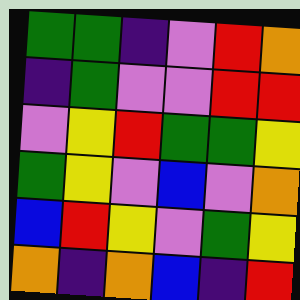[["green", "green", "indigo", "violet", "red", "orange"], ["indigo", "green", "violet", "violet", "red", "red"], ["violet", "yellow", "red", "green", "green", "yellow"], ["green", "yellow", "violet", "blue", "violet", "orange"], ["blue", "red", "yellow", "violet", "green", "yellow"], ["orange", "indigo", "orange", "blue", "indigo", "red"]]